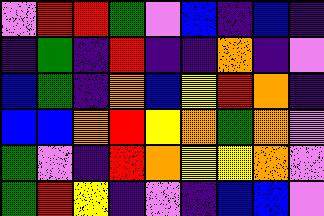[["violet", "red", "red", "green", "violet", "blue", "indigo", "blue", "indigo"], ["indigo", "green", "indigo", "red", "indigo", "indigo", "orange", "indigo", "violet"], ["blue", "green", "indigo", "orange", "blue", "yellow", "red", "orange", "indigo"], ["blue", "blue", "orange", "red", "yellow", "orange", "green", "orange", "violet"], ["green", "violet", "indigo", "red", "orange", "yellow", "yellow", "orange", "violet"], ["green", "red", "yellow", "indigo", "violet", "indigo", "blue", "blue", "violet"]]